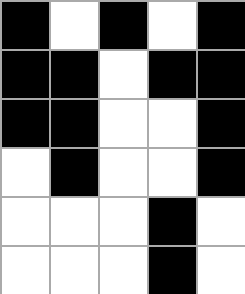[["black", "white", "black", "white", "black"], ["black", "black", "white", "black", "black"], ["black", "black", "white", "white", "black"], ["white", "black", "white", "white", "black"], ["white", "white", "white", "black", "white"], ["white", "white", "white", "black", "white"]]